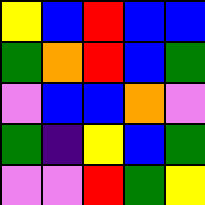[["yellow", "blue", "red", "blue", "blue"], ["green", "orange", "red", "blue", "green"], ["violet", "blue", "blue", "orange", "violet"], ["green", "indigo", "yellow", "blue", "green"], ["violet", "violet", "red", "green", "yellow"]]